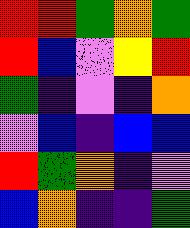[["red", "red", "green", "orange", "green"], ["red", "blue", "violet", "yellow", "red"], ["green", "indigo", "violet", "indigo", "orange"], ["violet", "blue", "indigo", "blue", "blue"], ["red", "green", "orange", "indigo", "violet"], ["blue", "orange", "indigo", "indigo", "green"]]